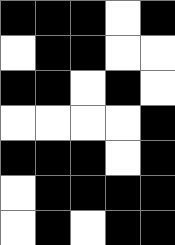[["black", "black", "black", "white", "black"], ["white", "black", "black", "white", "white"], ["black", "black", "white", "black", "white"], ["white", "white", "white", "white", "black"], ["black", "black", "black", "white", "black"], ["white", "black", "black", "black", "black"], ["white", "black", "white", "black", "black"]]